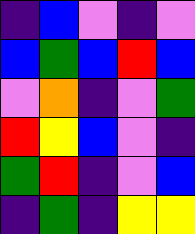[["indigo", "blue", "violet", "indigo", "violet"], ["blue", "green", "blue", "red", "blue"], ["violet", "orange", "indigo", "violet", "green"], ["red", "yellow", "blue", "violet", "indigo"], ["green", "red", "indigo", "violet", "blue"], ["indigo", "green", "indigo", "yellow", "yellow"]]